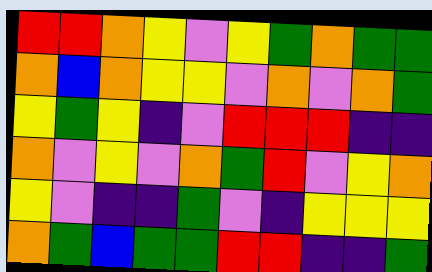[["red", "red", "orange", "yellow", "violet", "yellow", "green", "orange", "green", "green"], ["orange", "blue", "orange", "yellow", "yellow", "violet", "orange", "violet", "orange", "green"], ["yellow", "green", "yellow", "indigo", "violet", "red", "red", "red", "indigo", "indigo"], ["orange", "violet", "yellow", "violet", "orange", "green", "red", "violet", "yellow", "orange"], ["yellow", "violet", "indigo", "indigo", "green", "violet", "indigo", "yellow", "yellow", "yellow"], ["orange", "green", "blue", "green", "green", "red", "red", "indigo", "indigo", "green"]]